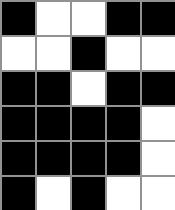[["black", "white", "white", "black", "black"], ["white", "white", "black", "white", "white"], ["black", "black", "white", "black", "black"], ["black", "black", "black", "black", "white"], ["black", "black", "black", "black", "white"], ["black", "white", "black", "white", "white"]]